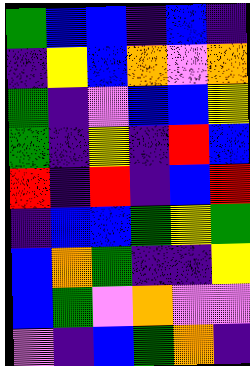[["green", "blue", "blue", "indigo", "blue", "indigo"], ["indigo", "yellow", "blue", "orange", "violet", "orange"], ["green", "indigo", "violet", "blue", "blue", "yellow"], ["green", "indigo", "yellow", "indigo", "red", "blue"], ["red", "indigo", "red", "indigo", "blue", "red"], ["indigo", "blue", "blue", "green", "yellow", "green"], ["blue", "orange", "green", "indigo", "indigo", "yellow"], ["blue", "green", "violet", "orange", "violet", "violet"], ["violet", "indigo", "blue", "green", "orange", "indigo"]]